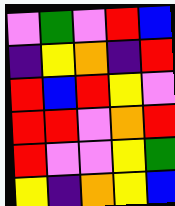[["violet", "green", "violet", "red", "blue"], ["indigo", "yellow", "orange", "indigo", "red"], ["red", "blue", "red", "yellow", "violet"], ["red", "red", "violet", "orange", "red"], ["red", "violet", "violet", "yellow", "green"], ["yellow", "indigo", "orange", "yellow", "blue"]]